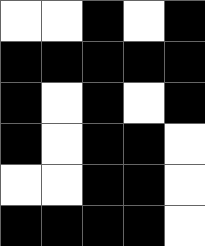[["white", "white", "black", "white", "black"], ["black", "black", "black", "black", "black"], ["black", "white", "black", "white", "black"], ["black", "white", "black", "black", "white"], ["white", "white", "black", "black", "white"], ["black", "black", "black", "black", "white"]]